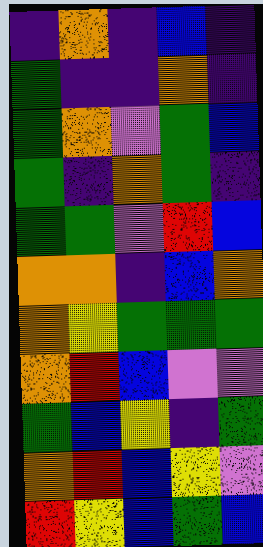[["indigo", "orange", "indigo", "blue", "indigo"], ["green", "indigo", "indigo", "orange", "indigo"], ["green", "orange", "violet", "green", "blue"], ["green", "indigo", "orange", "green", "indigo"], ["green", "green", "violet", "red", "blue"], ["orange", "orange", "indigo", "blue", "orange"], ["orange", "yellow", "green", "green", "green"], ["orange", "red", "blue", "violet", "violet"], ["green", "blue", "yellow", "indigo", "green"], ["orange", "red", "blue", "yellow", "violet"], ["red", "yellow", "blue", "green", "blue"]]